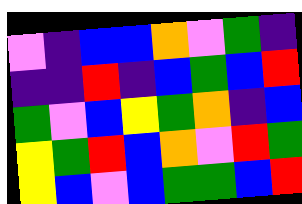[["violet", "indigo", "blue", "blue", "orange", "violet", "green", "indigo"], ["indigo", "indigo", "red", "indigo", "blue", "green", "blue", "red"], ["green", "violet", "blue", "yellow", "green", "orange", "indigo", "blue"], ["yellow", "green", "red", "blue", "orange", "violet", "red", "green"], ["yellow", "blue", "violet", "blue", "green", "green", "blue", "red"]]